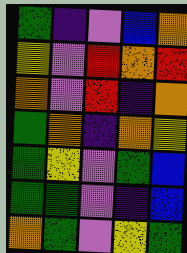[["green", "indigo", "violet", "blue", "orange"], ["yellow", "violet", "red", "orange", "red"], ["orange", "violet", "red", "indigo", "orange"], ["green", "orange", "indigo", "orange", "yellow"], ["green", "yellow", "violet", "green", "blue"], ["green", "green", "violet", "indigo", "blue"], ["orange", "green", "violet", "yellow", "green"]]